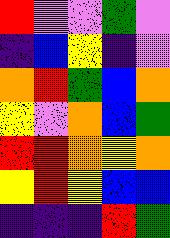[["red", "violet", "violet", "green", "violet"], ["indigo", "blue", "yellow", "indigo", "violet"], ["orange", "red", "green", "blue", "orange"], ["yellow", "violet", "orange", "blue", "green"], ["red", "red", "orange", "yellow", "orange"], ["yellow", "red", "yellow", "blue", "blue"], ["indigo", "indigo", "indigo", "red", "green"]]